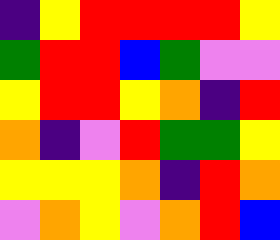[["indigo", "yellow", "red", "red", "red", "red", "yellow"], ["green", "red", "red", "blue", "green", "violet", "violet"], ["yellow", "red", "red", "yellow", "orange", "indigo", "red"], ["orange", "indigo", "violet", "red", "green", "green", "yellow"], ["yellow", "yellow", "yellow", "orange", "indigo", "red", "orange"], ["violet", "orange", "yellow", "violet", "orange", "red", "blue"]]